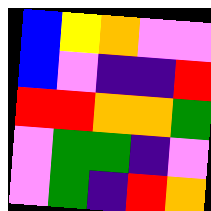[["blue", "yellow", "orange", "violet", "violet"], ["blue", "violet", "indigo", "indigo", "red"], ["red", "red", "orange", "orange", "green"], ["violet", "green", "green", "indigo", "violet"], ["violet", "green", "indigo", "red", "orange"]]